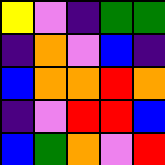[["yellow", "violet", "indigo", "green", "green"], ["indigo", "orange", "violet", "blue", "indigo"], ["blue", "orange", "orange", "red", "orange"], ["indigo", "violet", "red", "red", "blue"], ["blue", "green", "orange", "violet", "red"]]